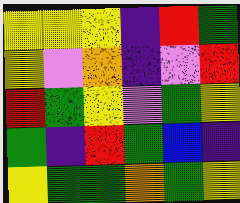[["yellow", "yellow", "yellow", "indigo", "red", "green"], ["yellow", "violet", "orange", "indigo", "violet", "red"], ["red", "green", "yellow", "violet", "green", "yellow"], ["green", "indigo", "red", "green", "blue", "indigo"], ["yellow", "green", "green", "orange", "green", "yellow"]]